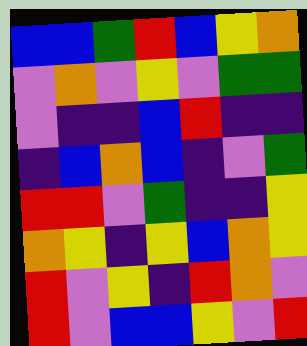[["blue", "blue", "green", "red", "blue", "yellow", "orange"], ["violet", "orange", "violet", "yellow", "violet", "green", "green"], ["violet", "indigo", "indigo", "blue", "red", "indigo", "indigo"], ["indigo", "blue", "orange", "blue", "indigo", "violet", "green"], ["red", "red", "violet", "green", "indigo", "indigo", "yellow"], ["orange", "yellow", "indigo", "yellow", "blue", "orange", "yellow"], ["red", "violet", "yellow", "indigo", "red", "orange", "violet"], ["red", "violet", "blue", "blue", "yellow", "violet", "red"]]